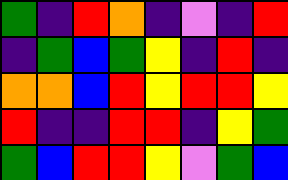[["green", "indigo", "red", "orange", "indigo", "violet", "indigo", "red"], ["indigo", "green", "blue", "green", "yellow", "indigo", "red", "indigo"], ["orange", "orange", "blue", "red", "yellow", "red", "red", "yellow"], ["red", "indigo", "indigo", "red", "red", "indigo", "yellow", "green"], ["green", "blue", "red", "red", "yellow", "violet", "green", "blue"]]